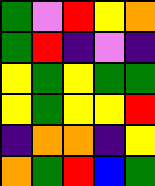[["green", "violet", "red", "yellow", "orange"], ["green", "red", "indigo", "violet", "indigo"], ["yellow", "green", "yellow", "green", "green"], ["yellow", "green", "yellow", "yellow", "red"], ["indigo", "orange", "orange", "indigo", "yellow"], ["orange", "green", "red", "blue", "green"]]